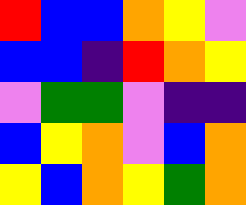[["red", "blue", "blue", "orange", "yellow", "violet"], ["blue", "blue", "indigo", "red", "orange", "yellow"], ["violet", "green", "green", "violet", "indigo", "indigo"], ["blue", "yellow", "orange", "violet", "blue", "orange"], ["yellow", "blue", "orange", "yellow", "green", "orange"]]